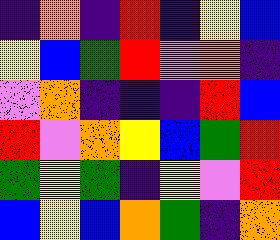[["indigo", "orange", "indigo", "red", "indigo", "yellow", "blue"], ["yellow", "blue", "green", "red", "violet", "orange", "indigo"], ["violet", "orange", "indigo", "indigo", "indigo", "red", "blue"], ["red", "violet", "orange", "yellow", "blue", "green", "red"], ["green", "yellow", "green", "indigo", "yellow", "violet", "red"], ["blue", "yellow", "blue", "orange", "green", "indigo", "orange"]]